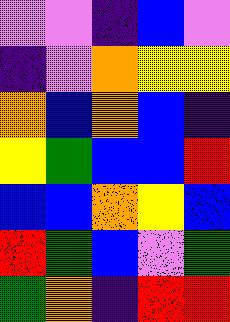[["violet", "violet", "indigo", "blue", "violet"], ["indigo", "violet", "orange", "yellow", "yellow"], ["orange", "blue", "orange", "blue", "indigo"], ["yellow", "green", "blue", "blue", "red"], ["blue", "blue", "orange", "yellow", "blue"], ["red", "green", "blue", "violet", "green"], ["green", "orange", "indigo", "red", "red"]]